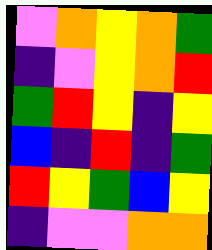[["violet", "orange", "yellow", "orange", "green"], ["indigo", "violet", "yellow", "orange", "red"], ["green", "red", "yellow", "indigo", "yellow"], ["blue", "indigo", "red", "indigo", "green"], ["red", "yellow", "green", "blue", "yellow"], ["indigo", "violet", "violet", "orange", "orange"]]